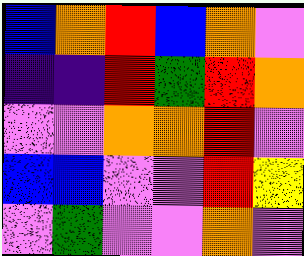[["blue", "orange", "red", "blue", "orange", "violet"], ["indigo", "indigo", "red", "green", "red", "orange"], ["violet", "violet", "orange", "orange", "red", "violet"], ["blue", "blue", "violet", "violet", "red", "yellow"], ["violet", "green", "violet", "violet", "orange", "violet"]]